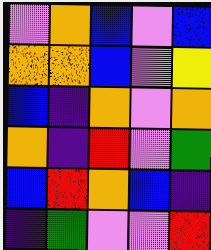[["violet", "orange", "blue", "violet", "blue"], ["orange", "orange", "blue", "violet", "yellow"], ["blue", "indigo", "orange", "violet", "orange"], ["orange", "indigo", "red", "violet", "green"], ["blue", "red", "orange", "blue", "indigo"], ["indigo", "green", "violet", "violet", "red"]]